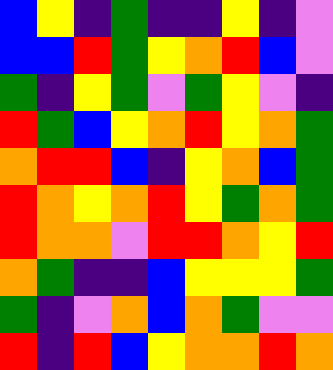[["blue", "yellow", "indigo", "green", "indigo", "indigo", "yellow", "indigo", "violet"], ["blue", "blue", "red", "green", "yellow", "orange", "red", "blue", "violet"], ["green", "indigo", "yellow", "green", "violet", "green", "yellow", "violet", "indigo"], ["red", "green", "blue", "yellow", "orange", "red", "yellow", "orange", "green"], ["orange", "red", "red", "blue", "indigo", "yellow", "orange", "blue", "green"], ["red", "orange", "yellow", "orange", "red", "yellow", "green", "orange", "green"], ["red", "orange", "orange", "violet", "red", "red", "orange", "yellow", "red"], ["orange", "green", "indigo", "indigo", "blue", "yellow", "yellow", "yellow", "green"], ["green", "indigo", "violet", "orange", "blue", "orange", "green", "violet", "violet"], ["red", "indigo", "red", "blue", "yellow", "orange", "orange", "red", "orange"]]